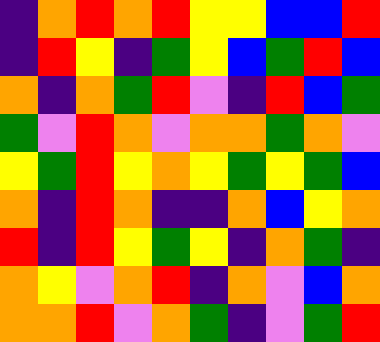[["indigo", "orange", "red", "orange", "red", "yellow", "yellow", "blue", "blue", "red"], ["indigo", "red", "yellow", "indigo", "green", "yellow", "blue", "green", "red", "blue"], ["orange", "indigo", "orange", "green", "red", "violet", "indigo", "red", "blue", "green"], ["green", "violet", "red", "orange", "violet", "orange", "orange", "green", "orange", "violet"], ["yellow", "green", "red", "yellow", "orange", "yellow", "green", "yellow", "green", "blue"], ["orange", "indigo", "red", "orange", "indigo", "indigo", "orange", "blue", "yellow", "orange"], ["red", "indigo", "red", "yellow", "green", "yellow", "indigo", "orange", "green", "indigo"], ["orange", "yellow", "violet", "orange", "red", "indigo", "orange", "violet", "blue", "orange"], ["orange", "orange", "red", "violet", "orange", "green", "indigo", "violet", "green", "red"]]